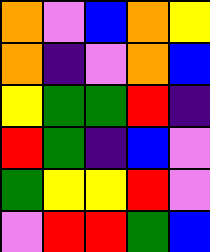[["orange", "violet", "blue", "orange", "yellow"], ["orange", "indigo", "violet", "orange", "blue"], ["yellow", "green", "green", "red", "indigo"], ["red", "green", "indigo", "blue", "violet"], ["green", "yellow", "yellow", "red", "violet"], ["violet", "red", "red", "green", "blue"]]